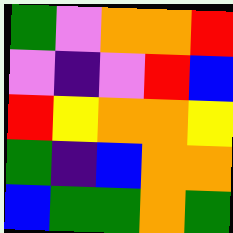[["green", "violet", "orange", "orange", "red"], ["violet", "indigo", "violet", "red", "blue"], ["red", "yellow", "orange", "orange", "yellow"], ["green", "indigo", "blue", "orange", "orange"], ["blue", "green", "green", "orange", "green"]]